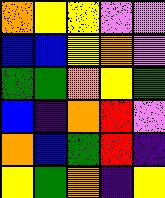[["orange", "yellow", "yellow", "violet", "violet"], ["blue", "blue", "yellow", "orange", "violet"], ["green", "green", "orange", "yellow", "green"], ["blue", "indigo", "orange", "red", "violet"], ["orange", "blue", "green", "red", "indigo"], ["yellow", "green", "orange", "indigo", "yellow"]]